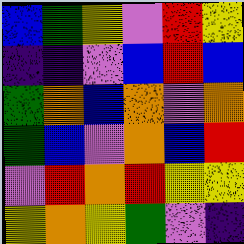[["blue", "green", "yellow", "violet", "red", "yellow"], ["indigo", "indigo", "violet", "blue", "red", "blue"], ["green", "orange", "blue", "orange", "violet", "orange"], ["green", "blue", "violet", "orange", "blue", "red"], ["violet", "red", "orange", "red", "yellow", "yellow"], ["yellow", "orange", "yellow", "green", "violet", "indigo"]]